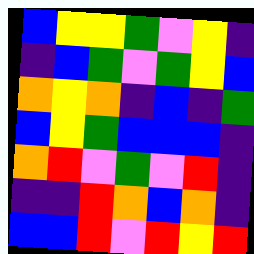[["blue", "yellow", "yellow", "green", "violet", "yellow", "indigo"], ["indigo", "blue", "green", "violet", "green", "yellow", "blue"], ["orange", "yellow", "orange", "indigo", "blue", "indigo", "green"], ["blue", "yellow", "green", "blue", "blue", "blue", "indigo"], ["orange", "red", "violet", "green", "violet", "red", "indigo"], ["indigo", "indigo", "red", "orange", "blue", "orange", "indigo"], ["blue", "blue", "red", "violet", "red", "yellow", "red"]]